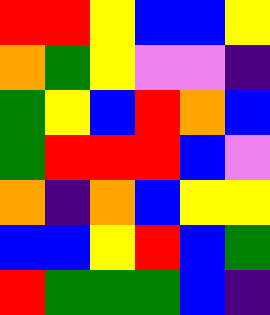[["red", "red", "yellow", "blue", "blue", "yellow"], ["orange", "green", "yellow", "violet", "violet", "indigo"], ["green", "yellow", "blue", "red", "orange", "blue"], ["green", "red", "red", "red", "blue", "violet"], ["orange", "indigo", "orange", "blue", "yellow", "yellow"], ["blue", "blue", "yellow", "red", "blue", "green"], ["red", "green", "green", "green", "blue", "indigo"]]